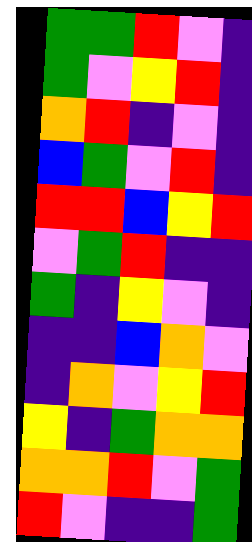[["green", "green", "red", "violet", "indigo"], ["green", "violet", "yellow", "red", "indigo"], ["orange", "red", "indigo", "violet", "indigo"], ["blue", "green", "violet", "red", "indigo"], ["red", "red", "blue", "yellow", "red"], ["violet", "green", "red", "indigo", "indigo"], ["green", "indigo", "yellow", "violet", "indigo"], ["indigo", "indigo", "blue", "orange", "violet"], ["indigo", "orange", "violet", "yellow", "red"], ["yellow", "indigo", "green", "orange", "orange"], ["orange", "orange", "red", "violet", "green"], ["red", "violet", "indigo", "indigo", "green"]]